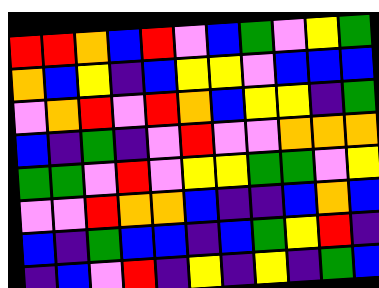[["red", "red", "orange", "blue", "red", "violet", "blue", "green", "violet", "yellow", "green"], ["orange", "blue", "yellow", "indigo", "blue", "yellow", "yellow", "violet", "blue", "blue", "blue"], ["violet", "orange", "red", "violet", "red", "orange", "blue", "yellow", "yellow", "indigo", "green"], ["blue", "indigo", "green", "indigo", "violet", "red", "violet", "violet", "orange", "orange", "orange"], ["green", "green", "violet", "red", "violet", "yellow", "yellow", "green", "green", "violet", "yellow"], ["violet", "violet", "red", "orange", "orange", "blue", "indigo", "indigo", "blue", "orange", "blue"], ["blue", "indigo", "green", "blue", "blue", "indigo", "blue", "green", "yellow", "red", "indigo"], ["indigo", "blue", "violet", "red", "indigo", "yellow", "indigo", "yellow", "indigo", "green", "blue"]]